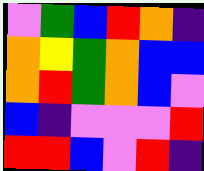[["violet", "green", "blue", "red", "orange", "indigo"], ["orange", "yellow", "green", "orange", "blue", "blue"], ["orange", "red", "green", "orange", "blue", "violet"], ["blue", "indigo", "violet", "violet", "violet", "red"], ["red", "red", "blue", "violet", "red", "indigo"]]